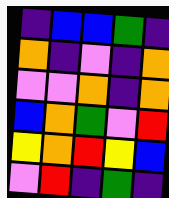[["indigo", "blue", "blue", "green", "indigo"], ["orange", "indigo", "violet", "indigo", "orange"], ["violet", "violet", "orange", "indigo", "orange"], ["blue", "orange", "green", "violet", "red"], ["yellow", "orange", "red", "yellow", "blue"], ["violet", "red", "indigo", "green", "indigo"]]